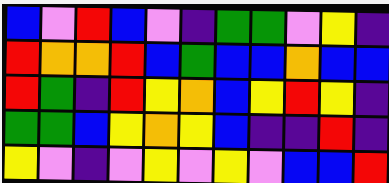[["blue", "violet", "red", "blue", "violet", "indigo", "green", "green", "violet", "yellow", "indigo"], ["red", "orange", "orange", "red", "blue", "green", "blue", "blue", "orange", "blue", "blue"], ["red", "green", "indigo", "red", "yellow", "orange", "blue", "yellow", "red", "yellow", "indigo"], ["green", "green", "blue", "yellow", "orange", "yellow", "blue", "indigo", "indigo", "red", "indigo"], ["yellow", "violet", "indigo", "violet", "yellow", "violet", "yellow", "violet", "blue", "blue", "red"]]